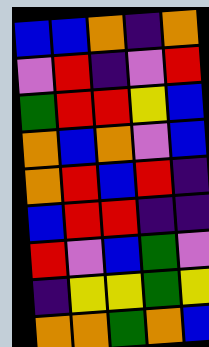[["blue", "blue", "orange", "indigo", "orange"], ["violet", "red", "indigo", "violet", "red"], ["green", "red", "red", "yellow", "blue"], ["orange", "blue", "orange", "violet", "blue"], ["orange", "red", "blue", "red", "indigo"], ["blue", "red", "red", "indigo", "indigo"], ["red", "violet", "blue", "green", "violet"], ["indigo", "yellow", "yellow", "green", "yellow"], ["orange", "orange", "green", "orange", "blue"]]